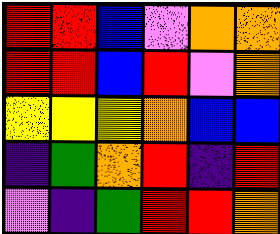[["red", "red", "blue", "violet", "orange", "orange"], ["red", "red", "blue", "red", "violet", "orange"], ["yellow", "yellow", "yellow", "orange", "blue", "blue"], ["indigo", "green", "orange", "red", "indigo", "red"], ["violet", "indigo", "green", "red", "red", "orange"]]